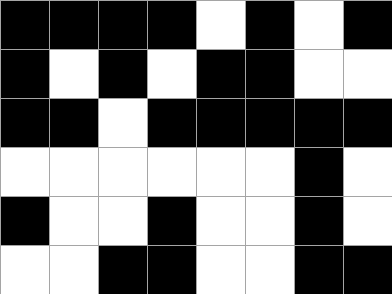[["black", "black", "black", "black", "white", "black", "white", "black"], ["black", "white", "black", "white", "black", "black", "white", "white"], ["black", "black", "white", "black", "black", "black", "black", "black"], ["white", "white", "white", "white", "white", "white", "black", "white"], ["black", "white", "white", "black", "white", "white", "black", "white"], ["white", "white", "black", "black", "white", "white", "black", "black"]]